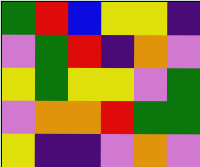[["green", "red", "blue", "yellow", "yellow", "indigo"], ["violet", "green", "red", "indigo", "orange", "violet"], ["yellow", "green", "yellow", "yellow", "violet", "green"], ["violet", "orange", "orange", "red", "green", "green"], ["yellow", "indigo", "indigo", "violet", "orange", "violet"]]